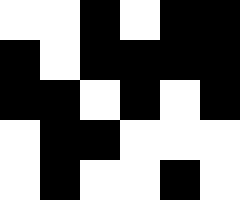[["white", "white", "black", "white", "black", "black"], ["black", "white", "black", "black", "black", "black"], ["black", "black", "white", "black", "white", "black"], ["white", "black", "black", "white", "white", "white"], ["white", "black", "white", "white", "black", "white"]]